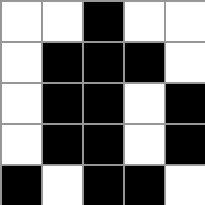[["white", "white", "black", "white", "white"], ["white", "black", "black", "black", "white"], ["white", "black", "black", "white", "black"], ["white", "black", "black", "white", "black"], ["black", "white", "black", "black", "white"]]